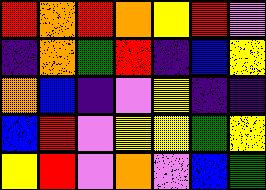[["red", "orange", "red", "orange", "yellow", "red", "violet"], ["indigo", "orange", "green", "red", "indigo", "blue", "yellow"], ["orange", "blue", "indigo", "violet", "yellow", "indigo", "indigo"], ["blue", "red", "violet", "yellow", "yellow", "green", "yellow"], ["yellow", "red", "violet", "orange", "violet", "blue", "green"]]